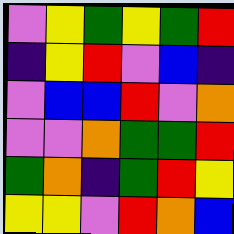[["violet", "yellow", "green", "yellow", "green", "red"], ["indigo", "yellow", "red", "violet", "blue", "indigo"], ["violet", "blue", "blue", "red", "violet", "orange"], ["violet", "violet", "orange", "green", "green", "red"], ["green", "orange", "indigo", "green", "red", "yellow"], ["yellow", "yellow", "violet", "red", "orange", "blue"]]